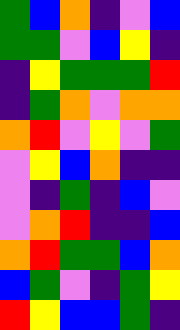[["green", "blue", "orange", "indigo", "violet", "blue"], ["green", "green", "violet", "blue", "yellow", "indigo"], ["indigo", "yellow", "green", "green", "green", "red"], ["indigo", "green", "orange", "violet", "orange", "orange"], ["orange", "red", "violet", "yellow", "violet", "green"], ["violet", "yellow", "blue", "orange", "indigo", "indigo"], ["violet", "indigo", "green", "indigo", "blue", "violet"], ["violet", "orange", "red", "indigo", "indigo", "blue"], ["orange", "red", "green", "green", "blue", "orange"], ["blue", "green", "violet", "indigo", "green", "yellow"], ["red", "yellow", "blue", "blue", "green", "indigo"]]